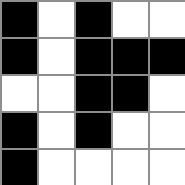[["black", "white", "black", "white", "white"], ["black", "white", "black", "black", "black"], ["white", "white", "black", "black", "white"], ["black", "white", "black", "white", "white"], ["black", "white", "white", "white", "white"]]